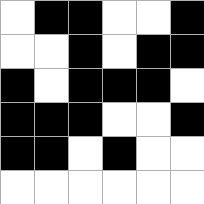[["white", "black", "black", "white", "white", "black"], ["white", "white", "black", "white", "black", "black"], ["black", "white", "black", "black", "black", "white"], ["black", "black", "black", "white", "white", "black"], ["black", "black", "white", "black", "white", "white"], ["white", "white", "white", "white", "white", "white"]]